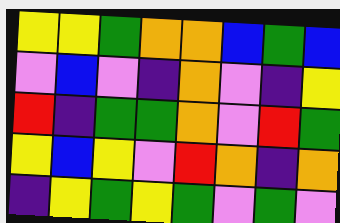[["yellow", "yellow", "green", "orange", "orange", "blue", "green", "blue"], ["violet", "blue", "violet", "indigo", "orange", "violet", "indigo", "yellow"], ["red", "indigo", "green", "green", "orange", "violet", "red", "green"], ["yellow", "blue", "yellow", "violet", "red", "orange", "indigo", "orange"], ["indigo", "yellow", "green", "yellow", "green", "violet", "green", "violet"]]